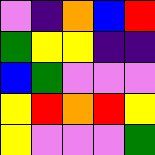[["violet", "indigo", "orange", "blue", "red"], ["green", "yellow", "yellow", "indigo", "indigo"], ["blue", "green", "violet", "violet", "violet"], ["yellow", "red", "orange", "red", "yellow"], ["yellow", "violet", "violet", "violet", "green"]]